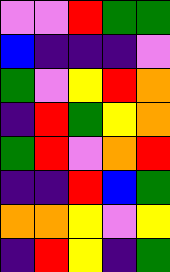[["violet", "violet", "red", "green", "green"], ["blue", "indigo", "indigo", "indigo", "violet"], ["green", "violet", "yellow", "red", "orange"], ["indigo", "red", "green", "yellow", "orange"], ["green", "red", "violet", "orange", "red"], ["indigo", "indigo", "red", "blue", "green"], ["orange", "orange", "yellow", "violet", "yellow"], ["indigo", "red", "yellow", "indigo", "green"]]